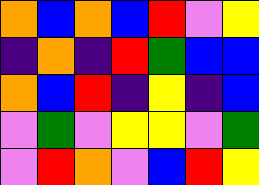[["orange", "blue", "orange", "blue", "red", "violet", "yellow"], ["indigo", "orange", "indigo", "red", "green", "blue", "blue"], ["orange", "blue", "red", "indigo", "yellow", "indigo", "blue"], ["violet", "green", "violet", "yellow", "yellow", "violet", "green"], ["violet", "red", "orange", "violet", "blue", "red", "yellow"]]